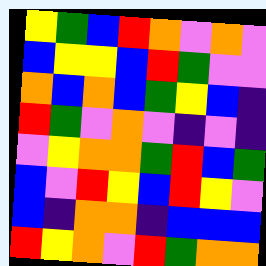[["yellow", "green", "blue", "red", "orange", "violet", "orange", "violet"], ["blue", "yellow", "yellow", "blue", "red", "green", "violet", "violet"], ["orange", "blue", "orange", "blue", "green", "yellow", "blue", "indigo"], ["red", "green", "violet", "orange", "violet", "indigo", "violet", "indigo"], ["violet", "yellow", "orange", "orange", "green", "red", "blue", "green"], ["blue", "violet", "red", "yellow", "blue", "red", "yellow", "violet"], ["blue", "indigo", "orange", "orange", "indigo", "blue", "blue", "blue"], ["red", "yellow", "orange", "violet", "red", "green", "orange", "orange"]]